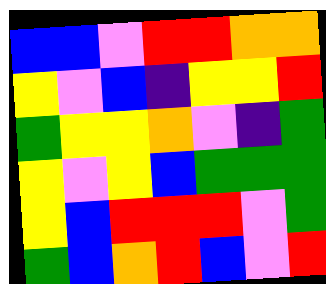[["blue", "blue", "violet", "red", "red", "orange", "orange"], ["yellow", "violet", "blue", "indigo", "yellow", "yellow", "red"], ["green", "yellow", "yellow", "orange", "violet", "indigo", "green"], ["yellow", "violet", "yellow", "blue", "green", "green", "green"], ["yellow", "blue", "red", "red", "red", "violet", "green"], ["green", "blue", "orange", "red", "blue", "violet", "red"]]